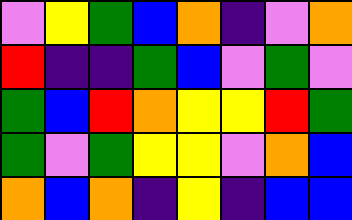[["violet", "yellow", "green", "blue", "orange", "indigo", "violet", "orange"], ["red", "indigo", "indigo", "green", "blue", "violet", "green", "violet"], ["green", "blue", "red", "orange", "yellow", "yellow", "red", "green"], ["green", "violet", "green", "yellow", "yellow", "violet", "orange", "blue"], ["orange", "blue", "orange", "indigo", "yellow", "indigo", "blue", "blue"]]